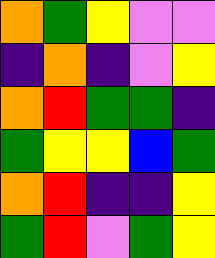[["orange", "green", "yellow", "violet", "violet"], ["indigo", "orange", "indigo", "violet", "yellow"], ["orange", "red", "green", "green", "indigo"], ["green", "yellow", "yellow", "blue", "green"], ["orange", "red", "indigo", "indigo", "yellow"], ["green", "red", "violet", "green", "yellow"]]